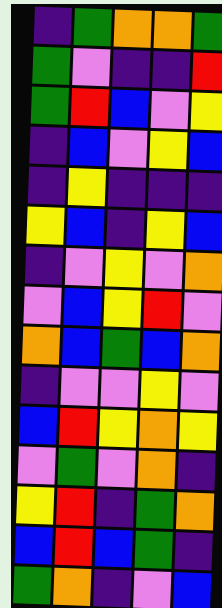[["indigo", "green", "orange", "orange", "green"], ["green", "violet", "indigo", "indigo", "red"], ["green", "red", "blue", "violet", "yellow"], ["indigo", "blue", "violet", "yellow", "blue"], ["indigo", "yellow", "indigo", "indigo", "indigo"], ["yellow", "blue", "indigo", "yellow", "blue"], ["indigo", "violet", "yellow", "violet", "orange"], ["violet", "blue", "yellow", "red", "violet"], ["orange", "blue", "green", "blue", "orange"], ["indigo", "violet", "violet", "yellow", "violet"], ["blue", "red", "yellow", "orange", "yellow"], ["violet", "green", "violet", "orange", "indigo"], ["yellow", "red", "indigo", "green", "orange"], ["blue", "red", "blue", "green", "indigo"], ["green", "orange", "indigo", "violet", "blue"]]